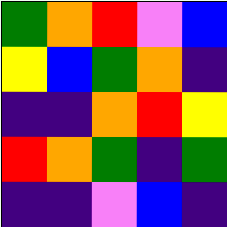[["green", "orange", "red", "violet", "blue"], ["yellow", "blue", "green", "orange", "indigo"], ["indigo", "indigo", "orange", "red", "yellow"], ["red", "orange", "green", "indigo", "green"], ["indigo", "indigo", "violet", "blue", "indigo"]]